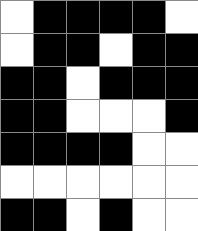[["white", "black", "black", "black", "black", "white"], ["white", "black", "black", "white", "black", "black"], ["black", "black", "white", "black", "black", "black"], ["black", "black", "white", "white", "white", "black"], ["black", "black", "black", "black", "white", "white"], ["white", "white", "white", "white", "white", "white"], ["black", "black", "white", "black", "white", "white"]]